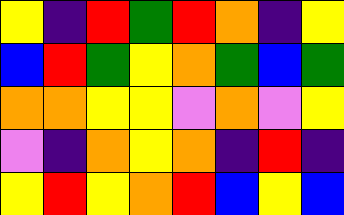[["yellow", "indigo", "red", "green", "red", "orange", "indigo", "yellow"], ["blue", "red", "green", "yellow", "orange", "green", "blue", "green"], ["orange", "orange", "yellow", "yellow", "violet", "orange", "violet", "yellow"], ["violet", "indigo", "orange", "yellow", "orange", "indigo", "red", "indigo"], ["yellow", "red", "yellow", "orange", "red", "blue", "yellow", "blue"]]